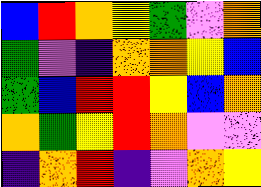[["blue", "red", "orange", "yellow", "green", "violet", "orange"], ["green", "violet", "indigo", "orange", "orange", "yellow", "blue"], ["green", "blue", "red", "red", "yellow", "blue", "orange"], ["orange", "green", "yellow", "red", "orange", "violet", "violet"], ["indigo", "orange", "red", "indigo", "violet", "orange", "yellow"]]